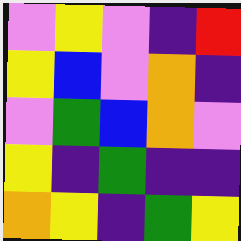[["violet", "yellow", "violet", "indigo", "red"], ["yellow", "blue", "violet", "orange", "indigo"], ["violet", "green", "blue", "orange", "violet"], ["yellow", "indigo", "green", "indigo", "indigo"], ["orange", "yellow", "indigo", "green", "yellow"]]